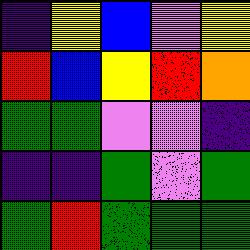[["indigo", "yellow", "blue", "violet", "yellow"], ["red", "blue", "yellow", "red", "orange"], ["green", "green", "violet", "violet", "indigo"], ["indigo", "indigo", "green", "violet", "green"], ["green", "red", "green", "green", "green"]]